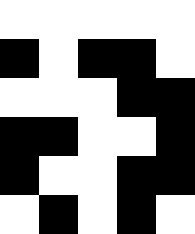[["white", "white", "white", "white", "white"], ["black", "white", "black", "black", "white"], ["white", "white", "white", "black", "black"], ["black", "black", "white", "white", "black"], ["black", "white", "white", "black", "black"], ["white", "black", "white", "black", "white"]]